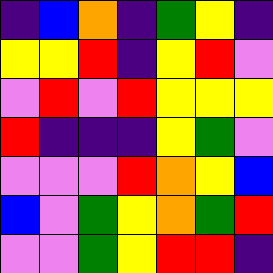[["indigo", "blue", "orange", "indigo", "green", "yellow", "indigo"], ["yellow", "yellow", "red", "indigo", "yellow", "red", "violet"], ["violet", "red", "violet", "red", "yellow", "yellow", "yellow"], ["red", "indigo", "indigo", "indigo", "yellow", "green", "violet"], ["violet", "violet", "violet", "red", "orange", "yellow", "blue"], ["blue", "violet", "green", "yellow", "orange", "green", "red"], ["violet", "violet", "green", "yellow", "red", "red", "indigo"]]